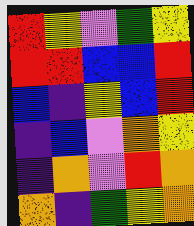[["red", "yellow", "violet", "green", "yellow"], ["red", "red", "blue", "blue", "red"], ["blue", "indigo", "yellow", "blue", "red"], ["indigo", "blue", "violet", "orange", "yellow"], ["indigo", "orange", "violet", "red", "orange"], ["orange", "indigo", "green", "yellow", "orange"]]